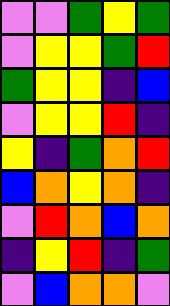[["violet", "violet", "green", "yellow", "green"], ["violet", "yellow", "yellow", "green", "red"], ["green", "yellow", "yellow", "indigo", "blue"], ["violet", "yellow", "yellow", "red", "indigo"], ["yellow", "indigo", "green", "orange", "red"], ["blue", "orange", "yellow", "orange", "indigo"], ["violet", "red", "orange", "blue", "orange"], ["indigo", "yellow", "red", "indigo", "green"], ["violet", "blue", "orange", "orange", "violet"]]